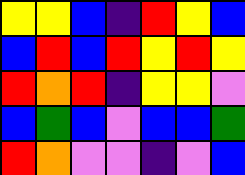[["yellow", "yellow", "blue", "indigo", "red", "yellow", "blue"], ["blue", "red", "blue", "red", "yellow", "red", "yellow"], ["red", "orange", "red", "indigo", "yellow", "yellow", "violet"], ["blue", "green", "blue", "violet", "blue", "blue", "green"], ["red", "orange", "violet", "violet", "indigo", "violet", "blue"]]